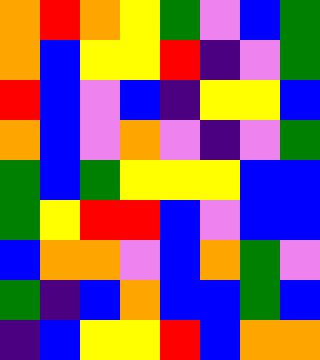[["orange", "red", "orange", "yellow", "green", "violet", "blue", "green"], ["orange", "blue", "yellow", "yellow", "red", "indigo", "violet", "green"], ["red", "blue", "violet", "blue", "indigo", "yellow", "yellow", "blue"], ["orange", "blue", "violet", "orange", "violet", "indigo", "violet", "green"], ["green", "blue", "green", "yellow", "yellow", "yellow", "blue", "blue"], ["green", "yellow", "red", "red", "blue", "violet", "blue", "blue"], ["blue", "orange", "orange", "violet", "blue", "orange", "green", "violet"], ["green", "indigo", "blue", "orange", "blue", "blue", "green", "blue"], ["indigo", "blue", "yellow", "yellow", "red", "blue", "orange", "orange"]]